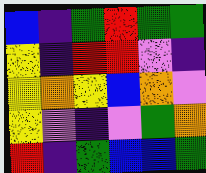[["blue", "indigo", "green", "red", "green", "green"], ["yellow", "indigo", "red", "red", "violet", "indigo"], ["yellow", "orange", "yellow", "blue", "orange", "violet"], ["yellow", "violet", "indigo", "violet", "green", "orange"], ["red", "indigo", "green", "blue", "blue", "green"]]